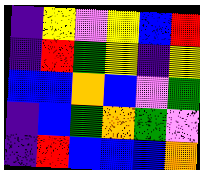[["indigo", "yellow", "violet", "yellow", "blue", "red"], ["indigo", "red", "green", "yellow", "indigo", "yellow"], ["blue", "blue", "orange", "blue", "violet", "green"], ["indigo", "blue", "green", "orange", "green", "violet"], ["indigo", "red", "blue", "blue", "blue", "orange"]]